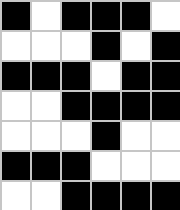[["black", "white", "black", "black", "black", "white"], ["white", "white", "white", "black", "white", "black"], ["black", "black", "black", "white", "black", "black"], ["white", "white", "black", "black", "black", "black"], ["white", "white", "white", "black", "white", "white"], ["black", "black", "black", "white", "white", "white"], ["white", "white", "black", "black", "black", "black"]]